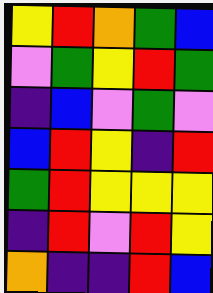[["yellow", "red", "orange", "green", "blue"], ["violet", "green", "yellow", "red", "green"], ["indigo", "blue", "violet", "green", "violet"], ["blue", "red", "yellow", "indigo", "red"], ["green", "red", "yellow", "yellow", "yellow"], ["indigo", "red", "violet", "red", "yellow"], ["orange", "indigo", "indigo", "red", "blue"]]